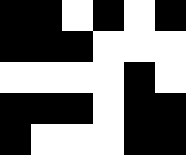[["black", "black", "white", "black", "white", "black"], ["black", "black", "black", "white", "white", "white"], ["white", "white", "white", "white", "black", "white"], ["black", "black", "black", "white", "black", "black"], ["black", "white", "white", "white", "black", "black"]]